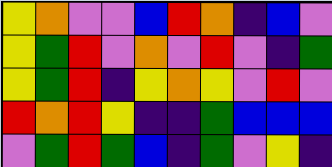[["yellow", "orange", "violet", "violet", "blue", "red", "orange", "indigo", "blue", "violet"], ["yellow", "green", "red", "violet", "orange", "violet", "red", "violet", "indigo", "green"], ["yellow", "green", "red", "indigo", "yellow", "orange", "yellow", "violet", "red", "violet"], ["red", "orange", "red", "yellow", "indigo", "indigo", "green", "blue", "blue", "blue"], ["violet", "green", "red", "green", "blue", "indigo", "green", "violet", "yellow", "indigo"]]